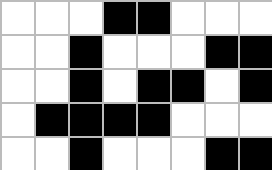[["white", "white", "white", "black", "black", "white", "white", "white"], ["white", "white", "black", "white", "white", "white", "black", "black"], ["white", "white", "black", "white", "black", "black", "white", "black"], ["white", "black", "black", "black", "black", "white", "white", "white"], ["white", "white", "black", "white", "white", "white", "black", "black"]]